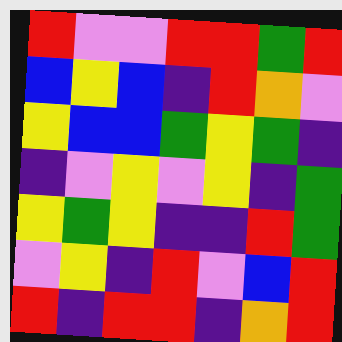[["red", "violet", "violet", "red", "red", "green", "red"], ["blue", "yellow", "blue", "indigo", "red", "orange", "violet"], ["yellow", "blue", "blue", "green", "yellow", "green", "indigo"], ["indigo", "violet", "yellow", "violet", "yellow", "indigo", "green"], ["yellow", "green", "yellow", "indigo", "indigo", "red", "green"], ["violet", "yellow", "indigo", "red", "violet", "blue", "red"], ["red", "indigo", "red", "red", "indigo", "orange", "red"]]